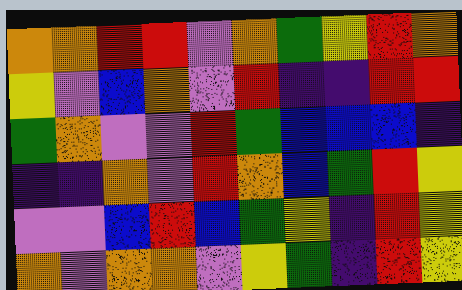[["orange", "orange", "red", "red", "violet", "orange", "green", "yellow", "red", "orange"], ["yellow", "violet", "blue", "orange", "violet", "red", "indigo", "indigo", "red", "red"], ["green", "orange", "violet", "violet", "red", "green", "blue", "blue", "blue", "indigo"], ["indigo", "indigo", "orange", "violet", "red", "orange", "blue", "green", "red", "yellow"], ["violet", "violet", "blue", "red", "blue", "green", "yellow", "indigo", "red", "yellow"], ["orange", "violet", "orange", "orange", "violet", "yellow", "green", "indigo", "red", "yellow"]]